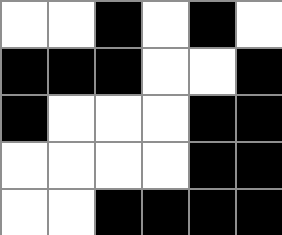[["white", "white", "black", "white", "black", "white"], ["black", "black", "black", "white", "white", "black"], ["black", "white", "white", "white", "black", "black"], ["white", "white", "white", "white", "black", "black"], ["white", "white", "black", "black", "black", "black"]]